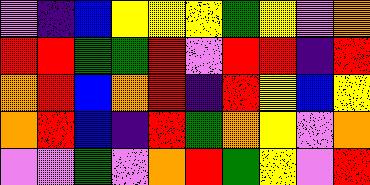[["violet", "indigo", "blue", "yellow", "yellow", "yellow", "green", "yellow", "violet", "orange"], ["red", "red", "green", "green", "red", "violet", "red", "red", "indigo", "red"], ["orange", "red", "blue", "orange", "red", "indigo", "red", "yellow", "blue", "yellow"], ["orange", "red", "blue", "indigo", "red", "green", "orange", "yellow", "violet", "orange"], ["violet", "violet", "green", "violet", "orange", "red", "green", "yellow", "violet", "red"]]